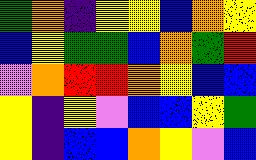[["green", "orange", "indigo", "yellow", "yellow", "blue", "orange", "yellow"], ["blue", "yellow", "green", "green", "blue", "orange", "green", "red"], ["violet", "orange", "red", "red", "orange", "yellow", "blue", "blue"], ["yellow", "indigo", "yellow", "violet", "blue", "blue", "yellow", "green"], ["yellow", "indigo", "blue", "blue", "orange", "yellow", "violet", "blue"]]